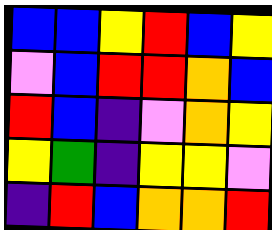[["blue", "blue", "yellow", "red", "blue", "yellow"], ["violet", "blue", "red", "red", "orange", "blue"], ["red", "blue", "indigo", "violet", "orange", "yellow"], ["yellow", "green", "indigo", "yellow", "yellow", "violet"], ["indigo", "red", "blue", "orange", "orange", "red"]]